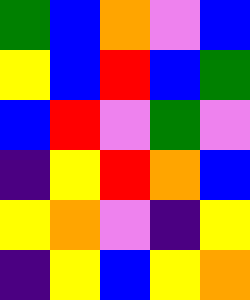[["green", "blue", "orange", "violet", "blue"], ["yellow", "blue", "red", "blue", "green"], ["blue", "red", "violet", "green", "violet"], ["indigo", "yellow", "red", "orange", "blue"], ["yellow", "orange", "violet", "indigo", "yellow"], ["indigo", "yellow", "blue", "yellow", "orange"]]